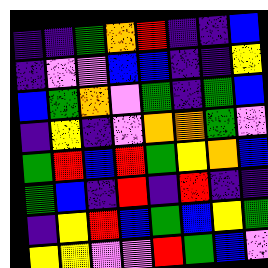[["indigo", "indigo", "green", "orange", "red", "indigo", "indigo", "blue"], ["indigo", "violet", "violet", "blue", "blue", "indigo", "indigo", "yellow"], ["blue", "green", "orange", "violet", "green", "indigo", "green", "blue"], ["indigo", "yellow", "indigo", "violet", "orange", "orange", "green", "violet"], ["green", "red", "blue", "red", "green", "yellow", "orange", "blue"], ["green", "blue", "indigo", "red", "indigo", "red", "indigo", "indigo"], ["indigo", "yellow", "red", "blue", "green", "blue", "yellow", "green"], ["yellow", "yellow", "violet", "violet", "red", "green", "blue", "violet"]]